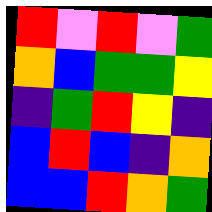[["red", "violet", "red", "violet", "green"], ["orange", "blue", "green", "green", "yellow"], ["indigo", "green", "red", "yellow", "indigo"], ["blue", "red", "blue", "indigo", "orange"], ["blue", "blue", "red", "orange", "green"]]